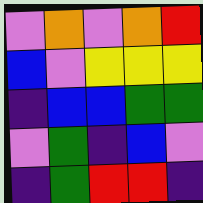[["violet", "orange", "violet", "orange", "red"], ["blue", "violet", "yellow", "yellow", "yellow"], ["indigo", "blue", "blue", "green", "green"], ["violet", "green", "indigo", "blue", "violet"], ["indigo", "green", "red", "red", "indigo"]]